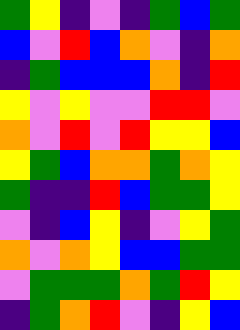[["green", "yellow", "indigo", "violet", "indigo", "green", "blue", "green"], ["blue", "violet", "red", "blue", "orange", "violet", "indigo", "orange"], ["indigo", "green", "blue", "blue", "blue", "orange", "indigo", "red"], ["yellow", "violet", "yellow", "violet", "violet", "red", "red", "violet"], ["orange", "violet", "red", "violet", "red", "yellow", "yellow", "blue"], ["yellow", "green", "blue", "orange", "orange", "green", "orange", "yellow"], ["green", "indigo", "indigo", "red", "blue", "green", "green", "yellow"], ["violet", "indigo", "blue", "yellow", "indigo", "violet", "yellow", "green"], ["orange", "violet", "orange", "yellow", "blue", "blue", "green", "green"], ["violet", "green", "green", "green", "orange", "green", "red", "yellow"], ["indigo", "green", "orange", "red", "violet", "indigo", "yellow", "blue"]]